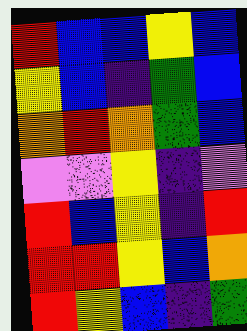[["red", "blue", "blue", "yellow", "blue"], ["yellow", "blue", "indigo", "green", "blue"], ["orange", "red", "orange", "green", "blue"], ["violet", "violet", "yellow", "indigo", "violet"], ["red", "blue", "yellow", "indigo", "red"], ["red", "red", "yellow", "blue", "orange"], ["red", "yellow", "blue", "indigo", "green"]]